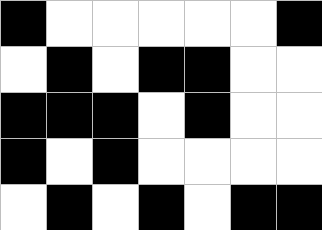[["black", "white", "white", "white", "white", "white", "black"], ["white", "black", "white", "black", "black", "white", "white"], ["black", "black", "black", "white", "black", "white", "white"], ["black", "white", "black", "white", "white", "white", "white"], ["white", "black", "white", "black", "white", "black", "black"]]